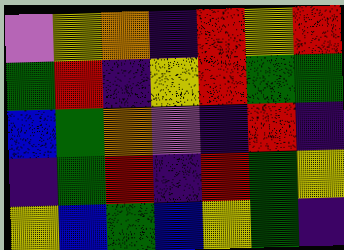[["violet", "yellow", "orange", "indigo", "red", "yellow", "red"], ["green", "red", "indigo", "yellow", "red", "green", "green"], ["blue", "green", "orange", "violet", "indigo", "red", "indigo"], ["indigo", "green", "red", "indigo", "red", "green", "yellow"], ["yellow", "blue", "green", "blue", "yellow", "green", "indigo"]]